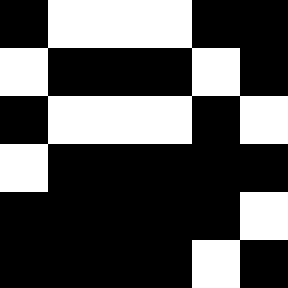[["black", "white", "white", "white", "black", "black"], ["white", "black", "black", "black", "white", "black"], ["black", "white", "white", "white", "black", "white"], ["white", "black", "black", "black", "black", "black"], ["black", "black", "black", "black", "black", "white"], ["black", "black", "black", "black", "white", "black"]]